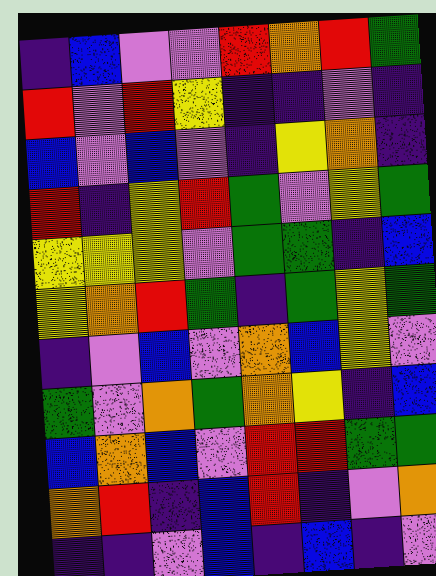[["indigo", "blue", "violet", "violet", "red", "orange", "red", "green"], ["red", "violet", "red", "yellow", "indigo", "indigo", "violet", "indigo"], ["blue", "violet", "blue", "violet", "indigo", "yellow", "orange", "indigo"], ["red", "indigo", "yellow", "red", "green", "violet", "yellow", "green"], ["yellow", "yellow", "yellow", "violet", "green", "green", "indigo", "blue"], ["yellow", "orange", "red", "green", "indigo", "green", "yellow", "green"], ["indigo", "violet", "blue", "violet", "orange", "blue", "yellow", "violet"], ["green", "violet", "orange", "green", "orange", "yellow", "indigo", "blue"], ["blue", "orange", "blue", "violet", "red", "red", "green", "green"], ["orange", "red", "indigo", "blue", "red", "indigo", "violet", "orange"], ["indigo", "indigo", "violet", "blue", "indigo", "blue", "indigo", "violet"]]